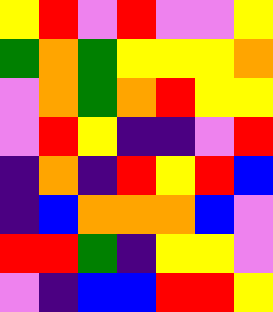[["yellow", "red", "violet", "red", "violet", "violet", "yellow"], ["green", "orange", "green", "yellow", "yellow", "yellow", "orange"], ["violet", "orange", "green", "orange", "red", "yellow", "yellow"], ["violet", "red", "yellow", "indigo", "indigo", "violet", "red"], ["indigo", "orange", "indigo", "red", "yellow", "red", "blue"], ["indigo", "blue", "orange", "orange", "orange", "blue", "violet"], ["red", "red", "green", "indigo", "yellow", "yellow", "violet"], ["violet", "indigo", "blue", "blue", "red", "red", "yellow"]]